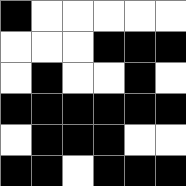[["black", "white", "white", "white", "white", "white"], ["white", "white", "white", "black", "black", "black"], ["white", "black", "white", "white", "black", "white"], ["black", "black", "black", "black", "black", "black"], ["white", "black", "black", "black", "white", "white"], ["black", "black", "white", "black", "black", "black"]]